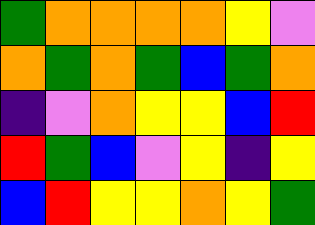[["green", "orange", "orange", "orange", "orange", "yellow", "violet"], ["orange", "green", "orange", "green", "blue", "green", "orange"], ["indigo", "violet", "orange", "yellow", "yellow", "blue", "red"], ["red", "green", "blue", "violet", "yellow", "indigo", "yellow"], ["blue", "red", "yellow", "yellow", "orange", "yellow", "green"]]